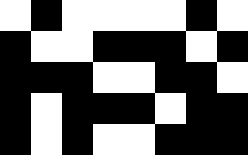[["white", "black", "white", "white", "white", "white", "black", "white"], ["black", "white", "white", "black", "black", "black", "white", "black"], ["black", "black", "black", "white", "white", "black", "black", "white"], ["black", "white", "black", "black", "black", "white", "black", "black"], ["black", "white", "black", "white", "white", "black", "black", "black"]]